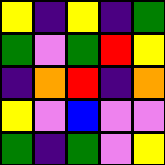[["yellow", "indigo", "yellow", "indigo", "green"], ["green", "violet", "green", "red", "yellow"], ["indigo", "orange", "red", "indigo", "orange"], ["yellow", "violet", "blue", "violet", "violet"], ["green", "indigo", "green", "violet", "yellow"]]